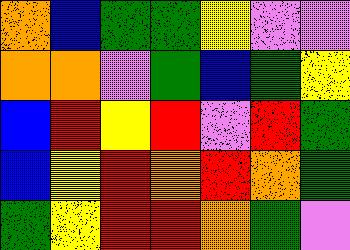[["orange", "blue", "green", "green", "yellow", "violet", "violet"], ["orange", "orange", "violet", "green", "blue", "green", "yellow"], ["blue", "red", "yellow", "red", "violet", "red", "green"], ["blue", "yellow", "red", "orange", "red", "orange", "green"], ["green", "yellow", "red", "red", "orange", "green", "violet"]]